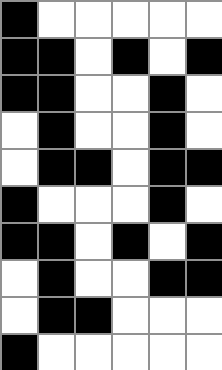[["black", "white", "white", "white", "white", "white"], ["black", "black", "white", "black", "white", "black"], ["black", "black", "white", "white", "black", "white"], ["white", "black", "white", "white", "black", "white"], ["white", "black", "black", "white", "black", "black"], ["black", "white", "white", "white", "black", "white"], ["black", "black", "white", "black", "white", "black"], ["white", "black", "white", "white", "black", "black"], ["white", "black", "black", "white", "white", "white"], ["black", "white", "white", "white", "white", "white"]]